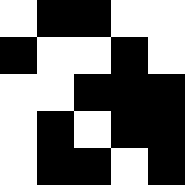[["white", "black", "black", "white", "white"], ["black", "white", "white", "black", "white"], ["white", "white", "black", "black", "black"], ["white", "black", "white", "black", "black"], ["white", "black", "black", "white", "black"]]